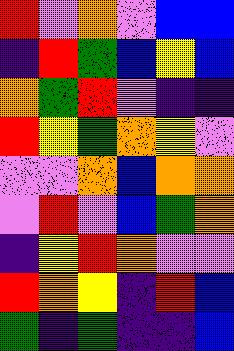[["red", "violet", "orange", "violet", "blue", "blue"], ["indigo", "red", "green", "blue", "yellow", "blue"], ["orange", "green", "red", "violet", "indigo", "indigo"], ["red", "yellow", "green", "orange", "yellow", "violet"], ["violet", "violet", "orange", "blue", "orange", "orange"], ["violet", "red", "violet", "blue", "green", "orange"], ["indigo", "yellow", "red", "orange", "violet", "violet"], ["red", "orange", "yellow", "indigo", "red", "blue"], ["green", "indigo", "green", "indigo", "indigo", "blue"]]